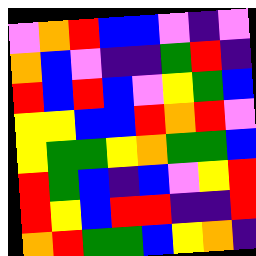[["violet", "orange", "red", "blue", "blue", "violet", "indigo", "violet"], ["orange", "blue", "violet", "indigo", "indigo", "green", "red", "indigo"], ["red", "blue", "red", "blue", "violet", "yellow", "green", "blue"], ["yellow", "yellow", "blue", "blue", "red", "orange", "red", "violet"], ["yellow", "green", "green", "yellow", "orange", "green", "green", "blue"], ["red", "green", "blue", "indigo", "blue", "violet", "yellow", "red"], ["red", "yellow", "blue", "red", "red", "indigo", "indigo", "red"], ["orange", "red", "green", "green", "blue", "yellow", "orange", "indigo"]]